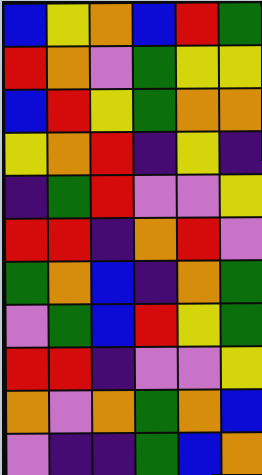[["blue", "yellow", "orange", "blue", "red", "green"], ["red", "orange", "violet", "green", "yellow", "yellow"], ["blue", "red", "yellow", "green", "orange", "orange"], ["yellow", "orange", "red", "indigo", "yellow", "indigo"], ["indigo", "green", "red", "violet", "violet", "yellow"], ["red", "red", "indigo", "orange", "red", "violet"], ["green", "orange", "blue", "indigo", "orange", "green"], ["violet", "green", "blue", "red", "yellow", "green"], ["red", "red", "indigo", "violet", "violet", "yellow"], ["orange", "violet", "orange", "green", "orange", "blue"], ["violet", "indigo", "indigo", "green", "blue", "orange"]]